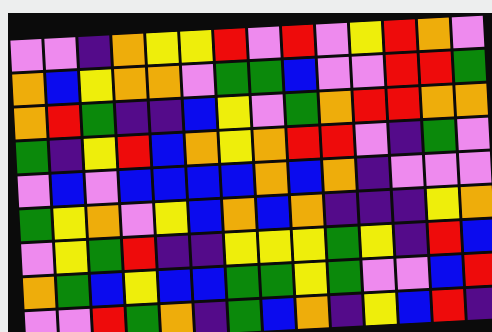[["violet", "violet", "indigo", "orange", "yellow", "yellow", "red", "violet", "red", "violet", "yellow", "red", "orange", "violet"], ["orange", "blue", "yellow", "orange", "orange", "violet", "green", "green", "blue", "violet", "violet", "red", "red", "green"], ["orange", "red", "green", "indigo", "indigo", "blue", "yellow", "violet", "green", "orange", "red", "red", "orange", "orange"], ["green", "indigo", "yellow", "red", "blue", "orange", "yellow", "orange", "red", "red", "violet", "indigo", "green", "violet"], ["violet", "blue", "violet", "blue", "blue", "blue", "blue", "orange", "blue", "orange", "indigo", "violet", "violet", "violet"], ["green", "yellow", "orange", "violet", "yellow", "blue", "orange", "blue", "orange", "indigo", "indigo", "indigo", "yellow", "orange"], ["violet", "yellow", "green", "red", "indigo", "indigo", "yellow", "yellow", "yellow", "green", "yellow", "indigo", "red", "blue"], ["orange", "green", "blue", "yellow", "blue", "blue", "green", "green", "yellow", "green", "violet", "violet", "blue", "red"], ["violet", "violet", "red", "green", "orange", "indigo", "green", "blue", "orange", "indigo", "yellow", "blue", "red", "indigo"]]